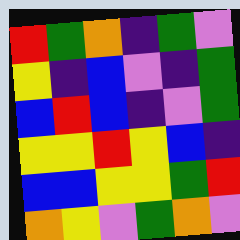[["red", "green", "orange", "indigo", "green", "violet"], ["yellow", "indigo", "blue", "violet", "indigo", "green"], ["blue", "red", "blue", "indigo", "violet", "green"], ["yellow", "yellow", "red", "yellow", "blue", "indigo"], ["blue", "blue", "yellow", "yellow", "green", "red"], ["orange", "yellow", "violet", "green", "orange", "violet"]]